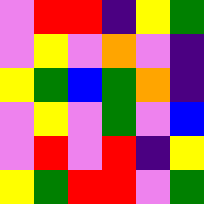[["violet", "red", "red", "indigo", "yellow", "green"], ["violet", "yellow", "violet", "orange", "violet", "indigo"], ["yellow", "green", "blue", "green", "orange", "indigo"], ["violet", "yellow", "violet", "green", "violet", "blue"], ["violet", "red", "violet", "red", "indigo", "yellow"], ["yellow", "green", "red", "red", "violet", "green"]]